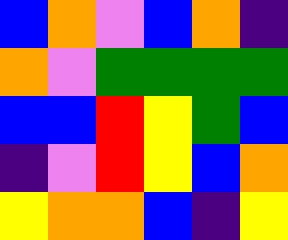[["blue", "orange", "violet", "blue", "orange", "indigo"], ["orange", "violet", "green", "green", "green", "green"], ["blue", "blue", "red", "yellow", "green", "blue"], ["indigo", "violet", "red", "yellow", "blue", "orange"], ["yellow", "orange", "orange", "blue", "indigo", "yellow"]]